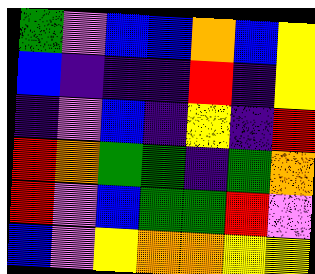[["green", "violet", "blue", "blue", "orange", "blue", "yellow"], ["blue", "indigo", "indigo", "indigo", "red", "indigo", "yellow"], ["indigo", "violet", "blue", "indigo", "yellow", "indigo", "red"], ["red", "orange", "green", "green", "indigo", "green", "orange"], ["red", "violet", "blue", "green", "green", "red", "violet"], ["blue", "violet", "yellow", "orange", "orange", "yellow", "yellow"]]